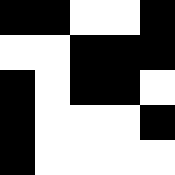[["black", "black", "white", "white", "black"], ["white", "white", "black", "black", "black"], ["black", "white", "black", "black", "white"], ["black", "white", "white", "white", "black"], ["black", "white", "white", "white", "white"]]